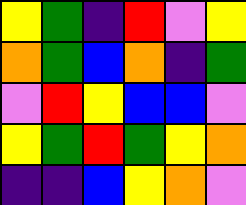[["yellow", "green", "indigo", "red", "violet", "yellow"], ["orange", "green", "blue", "orange", "indigo", "green"], ["violet", "red", "yellow", "blue", "blue", "violet"], ["yellow", "green", "red", "green", "yellow", "orange"], ["indigo", "indigo", "blue", "yellow", "orange", "violet"]]